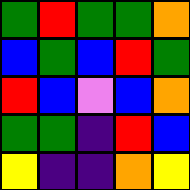[["green", "red", "green", "green", "orange"], ["blue", "green", "blue", "red", "green"], ["red", "blue", "violet", "blue", "orange"], ["green", "green", "indigo", "red", "blue"], ["yellow", "indigo", "indigo", "orange", "yellow"]]